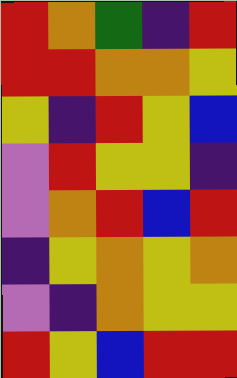[["red", "orange", "green", "indigo", "red"], ["red", "red", "orange", "orange", "yellow"], ["yellow", "indigo", "red", "yellow", "blue"], ["violet", "red", "yellow", "yellow", "indigo"], ["violet", "orange", "red", "blue", "red"], ["indigo", "yellow", "orange", "yellow", "orange"], ["violet", "indigo", "orange", "yellow", "yellow"], ["red", "yellow", "blue", "red", "red"]]